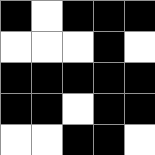[["black", "white", "black", "black", "black"], ["white", "white", "white", "black", "white"], ["black", "black", "black", "black", "black"], ["black", "black", "white", "black", "black"], ["white", "white", "black", "black", "white"]]